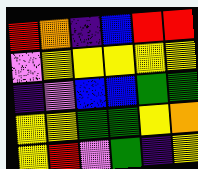[["red", "orange", "indigo", "blue", "red", "red"], ["violet", "yellow", "yellow", "yellow", "yellow", "yellow"], ["indigo", "violet", "blue", "blue", "green", "green"], ["yellow", "yellow", "green", "green", "yellow", "orange"], ["yellow", "red", "violet", "green", "indigo", "yellow"]]